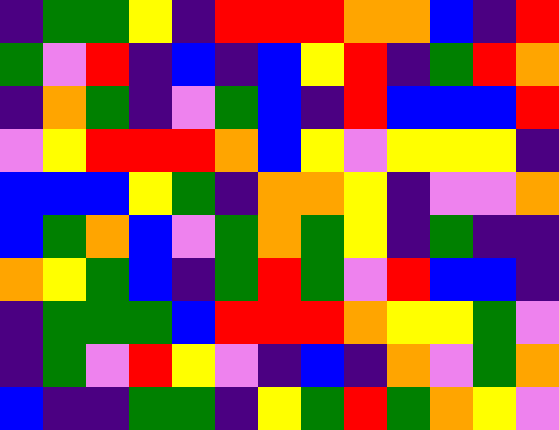[["indigo", "green", "green", "yellow", "indigo", "red", "red", "red", "orange", "orange", "blue", "indigo", "red"], ["green", "violet", "red", "indigo", "blue", "indigo", "blue", "yellow", "red", "indigo", "green", "red", "orange"], ["indigo", "orange", "green", "indigo", "violet", "green", "blue", "indigo", "red", "blue", "blue", "blue", "red"], ["violet", "yellow", "red", "red", "red", "orange", "blue", "yellow", "violet", "yellow", "yellow", "yellow", "indigo"], ["blue", "blue", "blue", "yellow", "green", "indigo", "orange", "orange", "yellow", "indigo", "violet", "violet", "orange"], ["blue", "green", "orange", "blue", "violet", "green", "orange", "green", "yellow", "indigo", "green", "indigo", "indigo"], ["orange", "yellow", "green", "blue", "indigo", "green", "red", "green", "violet", "red", "blue", "blue", "indigo"], ["indigo", "green", "green", "green", "blue", "red", "red", "red", "orange", "yellow", "yellow", "green", "violet"], ["indigo", "green", "violet", "red", "yellow", "violet", "indigo", "blue", "indigo", "orange", "violet", "green", "orange"], ["blue", "indigo", "indigo", "green", "green", "indigo", "yellow", "green", "red", "green", "orange", "yellow", "violet"]]